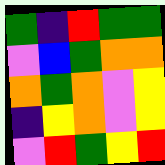[["green", "indigo", "red", "green", "green"], ["violet", "blue", "green", "orange", "orange"], ["orange", "green", "orange", "violet", "yellow"], ["indigo", "yellow", "orange", "violet", "yellow"], ["violet", "red", "green", "yellow", "red"]]